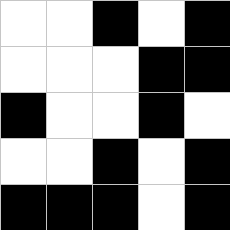[["white", "white", "black", "white", "black"], ["white", "white", "white", "black", "black"], ["black", "white", "white", "black", "white"], ["white", "white", "black", "white", "black"], ["black", "black", "black", "white", "black"]]